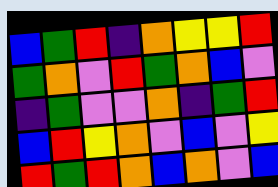[["blue", "green", "red", "indigo", "orange", "yellow", "yellow", "red"], ["green", "orange", "violet", "red", "green", "orange", "blue", "violet"], ["indigo", "green", "violet", "violet", "orange", "indigo", "green", "red"], ["blue", "red", "yellow", "orange", "violet", "blue", "violet", "yellow"], ["red", "green", "red", "orange", "blue", "orange", "violet", "blue"]]